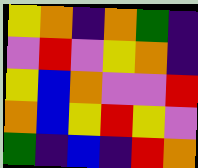[["yellow", "orange", "indigo", "orange", "green", "indigo"], ["violet", "red", "violet", "yellow", "orange", "indigo"], ["yellow", "blue", "orange", "violet", "violet", "red"], ["orange", "blue", "yellow", "red", "yellow", "violet"], ["green", "indigo", "blue", "indigo", "red", "orange"]]